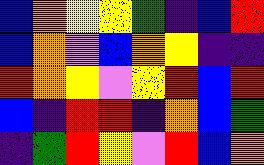[["blue", "orange", "yellow", "yellow", "green", "indigo", "blue", "red"], ["blue", "orange", "violet", "blue", "orange", "yellow", "indigo", "indigo"], ["red", "orange", "yellow", "violet", "yellow", "red", "blue", "red"], ["blue", "indigo", "red", "red", "indigo", "orange", "blue", "green"], ["indigo", "green", "red", "yellow", "violet", "red", "blue", "orange"]]